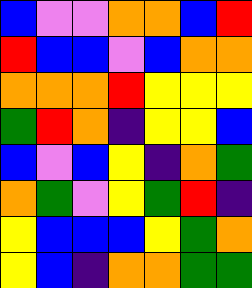[["blue", "violet", "violet", "orange", "orange", "blue", "red"], ["red", "blue", "blue", "violet", "blue", "orange", "orange"], ["orange", "orange", "orange", "red", "yellow", "yellow", "yellow"], ["green", "red", "orange", "indigo", "yellow", "yellow", "blue"], ["blue", "violet", "blue", "yellow", "indigo", "orange", "green"], ["orange", "green", "violet", "yellow", "green", "red", "indigo"], ["yellow", "blue", "blue", "blue", "yellow", "green", "orange"], ["yellow", "blue", "indigo", "orange", "orange", "green", "green"]]